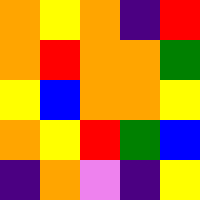[["orange", "yellow", "orange", "indigo", "red"], ["orange", "red", "orange", "orange", "green"], ["yellow", "blue", "orange", "orange", "yellow"], ["orange", "yellow", "red", "green", "blue"], ["indigo", "orange", "violet", "indigo", "yellow"]]